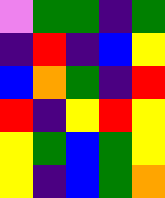[["violet", "green", "green", "indigo", "green"], ["indigo", "red", "indigo", "blue", "yellow"], ["blue", "orange", "green", "indigo", "red"], ["red", "indigo", "yellow", "red", "yellow"], ["yellow", "green", "blue", "green", "yellow"], ["yellow", "indigo", "blue", "green", "orange"]]